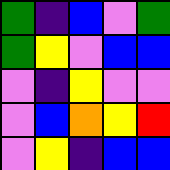[["green", "indigo", "blue", "violet", "green"], ["green", "yellow", "violet", "blue", "blue"], ["violet", "indigo", "yellow", "violet", "violet"], ["violet", "blue", "orange", "yellow", "red"], ["violet", "yellow", "indigo", "blue", "blue"]]